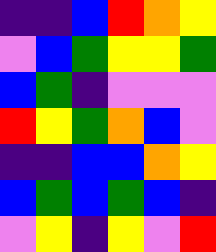[["indigo", "indigo", "blue", "red", "orange", "yellow"], ["violet", "blue", "green", "yellow", "yellow", "green"], ["blue", "green", "indigo", "violet", "violet", "violet"], ["red", "yellow", "green", "orange", "blue", "violet"], ["indigo", "indigo", "blue", "blue", "orange", "yellow"], ["blue", "green", "blue", "green", "blue", "indigo"], ["violet", "yellow", "indigo", "yellow", "violet", "red"]]